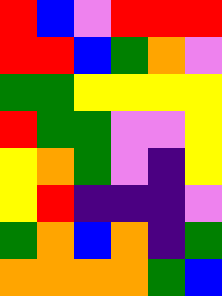[["red", "blue", "violet", "red", "red", "red"], ["red", "red", "blue", "green", "orange", "violet"], ["green", "green", "yellow", "yellow", "yellow", "yellow"], ["red", "green", "green", "violet", "violet", "yellow"], ["yellow", "orange", "green", "violet", "indigo", "yellow"], ["yellow", "red", "indigo", "indigo", "indigo", "violet"], ["green", "orange", "blue", "orange", "indigo", "green"], ["orange", "orange", "orange", "orange", "green", "blue"]]